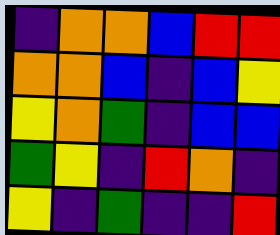[["indigo", "orange", "orange", "blue", "red", "red"], ["orange", "orange", "blue", "indigo", "blue", "yellow"], ["yellow", "orange", "green", "indigo", "blue", "blue"], ["green", "yellow", "indigo", "red", "orange", "indigo"], ["yellow", "indigo", "green", "indigo", "indigo", "red"]]